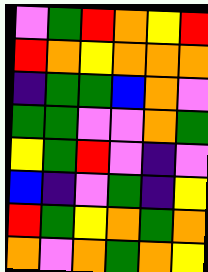[["violet", "green", "red", "orange", "yellow", "red"], ["red", "orange", "yellow", "orange", "orange", "orange"], ["indigo", "green", "green", "blue", "orange", "violet"], ["green", "green", "violet", "violet", "orange", "green"], ["yellow", "green", "red", "violet", "indigo", "violet"], ["blue", "indigo", "violet", "green", "indigo", "yellow"], ["red", "green", "yellow", "orange", "green", "orange"], ["orange", "violet", "orange", "green", "orange", "yellow"]]